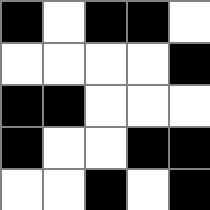[["black", "white", "black", "black", "white"], ["white", "white", "white", "white", "black"], ["black", "black", "white", "white", "white"], ["black", "white", "white", "black", "black"], ["white", "white", "black", "white", "black"]]